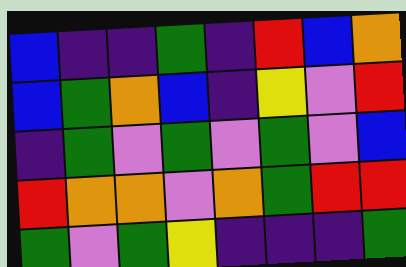[["blue", "indigo", "indigo", "green", "indigo", "red", "blue", "orange"], ["blue", "green", "orange", "blue", "indigo", "yellow", "violet", "red"], ["indigo", "green", "violet", "green", "violet", "green", "violet", "blue"], ["red", "orange", "orange", "violet", "orange", "green", "red", "red"], ["green", "violet", "green", "yellow", "indigo", "indigo", "indigo", "green"]]